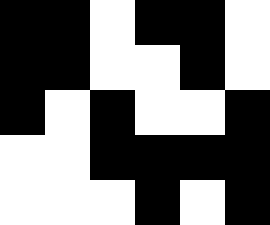[["black", "black", "white", "black", "black", "white"], ["black", "black", "white", "white", "black", "white"], ["black", "white", "black", "white", "white", "black"], ["white", "white", "black", "black", "black", "black"], ["white", "white", "white", "black", "white", "black"]]